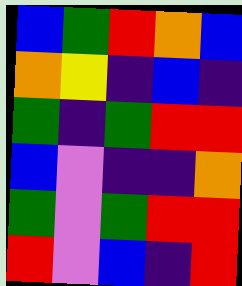[["blue", "green", "red", "orange", "blue"], ["orange", "yellow", "indigo", "blue", "indigo"], ["green", "indigo", "green", "red", "red"], ["blue", "violet", "indigo", "indigo", "orange"], ["green", "violet", "green", "red", "red"], ["red", "violet", "blue", "indigo", "red"]]